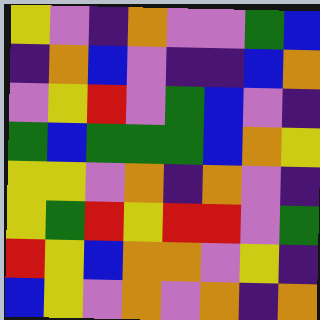[["yellow", "violet", "indigo", "orange", "violet", "violet", "green", "blue"], ["indigo", "orange", "blue", "violet", "indigo", "indigo", "blue", "orange"], ["violet", "yellow", "red", "violet", "green", "blue", "violet", "indigo"], ["green", "blue", "green", "green", "green", "blue", "orange", "yellow"], ["yellow", "yellow", "violet", "orange", "indigo", "orange", "violet", "indigo"], ["yellow", "green", "red", "yellow", "red", "red", "violet", "green"], ["red", "yellow", "blue", "orange", "orange", "violet", "yellow", "indigo"], ["blue", "yellow", "violet", "orange", "violet", "orange", "indigo", "orange"]]